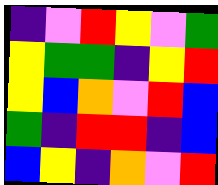[["indigo", "violet", "red", "yellow", "violet", "green"], ["yellow", "green", "green", "indigo", "yellow", "red"], ["yellow", "blue", "orange", "violet", "red", "blue"], ["green", "indigo", "red", "red", "indigo", "blue"], ["blue", "yellow", "indigo", "orange", "violet", "red"]]